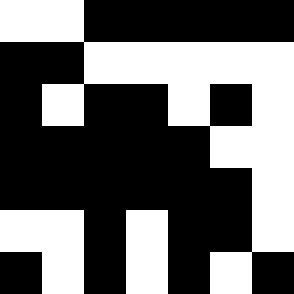[["white", "white", "black", "black", "black", "black", "black"], ["black", "black", "white", "white", "white", "white", "white"], ["black", "white", "black", "black", "white", "black", "white"], ["black", "black", "black", "black", "black", "white", "white"], ["black", "black", "black", "black", "black", "black", "white"], ["white", "white", "black", "white", "black", "black", "white"], ["black", "white", "black", "white", "black", "white", "black"]]